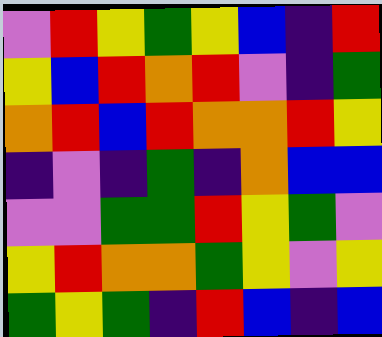[["violet", "red", "yellow", "green", "yellow", "blue", "indigo", "red"], ["yellow", "blue", "red", "orange", "red", "violet", "indigo", "green"], ["orange", "red", "blue", "red", "orange", "orange", "red", "yellow"], ["indigo", "violet", "indigo", "green", "indigo", "orange", "blue", "blue"], ["violet", "violet", "green", "green", "red", "yellow", "green", "violet"], ["yellow", "red", "orange", "orange", "green", "yellow", "violet", "yellow"], ["green", "yellow", "green", "indigo", "red", "blue", "indigo", "blue"]]